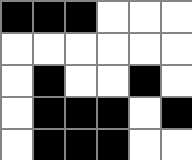[["black", "black", "black", "white", "white", "white"], ["white", "white", "white", "white", "white", "white"], ["white", "black", "white", "white", "black", "white"], ["white", "black", "black", "black", "white", "black"], ["white", "black", "black", "black", "white", "white"]]